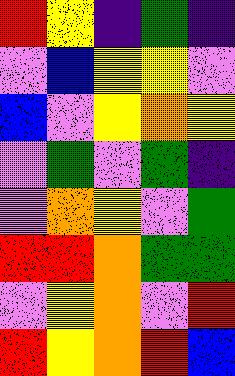[["red", "yellow", "indigo", "green", "indigo"], ["violet", "blue", "yellow", "yellow", "violet"], ["blue", "violet", "yellow", "orange", "yellow"], ["violet", "green", "violet", "green", "indigo"], ["violet", "orange", "yellow", "violet", "green"], ["red", "red", "orange", "green", "green"], ["violet", "yellow", "orange", "violet", "red"], ["red", "yellow", "orange", "red", "blue"]]